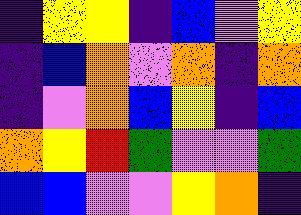[["indigo", "yellow", "yellow", "indigo", "blue", "violet", "yellow"], ["indigo", "blue", "orange", "violet", "orange", "indigo", "orange"], ["indigo", "violet", "orange", "blue", "yellow", "indigo", "blue"], ["orange", "yellow", "red", "green", "violet", "violet", "green"], ["blue", "blue", "violet", "violet", "yellow", "orange", "indigo"]]